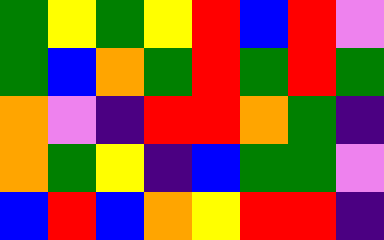[["green", "yellow", "green", "yellow", "red", "blue", "red", "violet"], ["green", "blue", "orange", "green", "red", "green", "red", "green"], ["orange", "violet", "indigo", "red", "red", "orange", "green", "indigo"], ["orange", "green", "yellow", "indigo", "blue", "green", "green", "violet"], ["blue", "red", "blue", "orange", "yellow", "red", "red", "indigo"]]